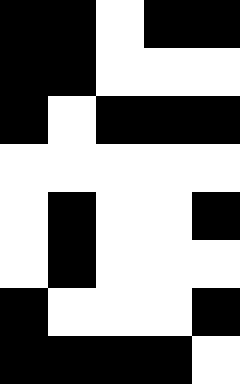[["black", "black", "white", "black", "black"], ["black", "black", "white", "white", "white"], ["black", "white", "black", "black", "black"], ["white", "white", "white", "white", "white"], ["white", "black", "white", "white", "black"], ["white", "black", "white", "white", "white"], ["black", "white", "white", "white", "black"], ["black", "black", "black", "black", "white"]]